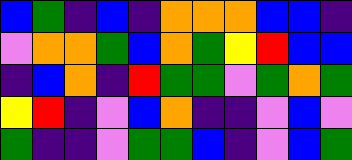[["blue", "green", "indigo", "blue", "indigo", "orange", "orange", "orange", "blue", "blue", "indigo"], ["violet", "orange", "orange", "green", "blue", "orange", "green", "yellow", "red", "blue", "blue"], ["indigo", "blue", "orange", "indigo", "red", "green", "green", "violet", "green", "orange", "green"], ["yellow", "red", "indigo", "violet", "blue", "orange", "indigo", "indigo", "violet", "blue", "violet"], ["green", "indigo", "indigo", "violet", "green", "green", "blue", "indigo", "violet", "blue", "green"]]